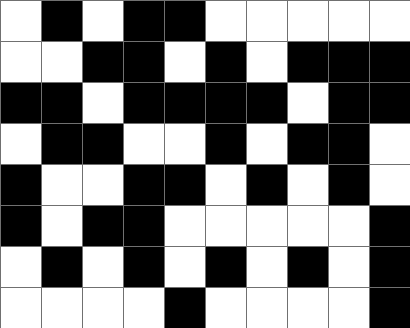[["white", "black", "white", "black", "black", "white", "white", "white", "white", "white"], ["white", "white", "black", "black", "white", "black", "white", "black", "black", "black"], ["black", "black", "white", "black", "black", "black", "black", "white", "black", "black"], ["white", "black", "black", "white", "white", "black", "white", "black", "black", "white"], ["black", "white", "white", "black", "black", "white", "black", "white", "black", "white"], ["black", "white", "black", "black", "white", "white", "white", "white", "white", "black"], ["white", "black", "white", "black", "white", "black", "white", "black", "white", "black"], ["white", "white", "white", "white", "black", "white", "white", "white", "white", "black"]]